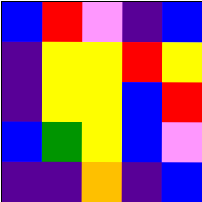[["blue", "red", "violet", "indigo", "blue"], ["indigo", "yellow", "yellow", "red", "yellow"], ["indigo", "yellow", "yellow", "blue", "red"], ["blue", "green", "yellow", "blue", "violet"], ["indigo", "indigo", "orange", "indigo", "blue"]]